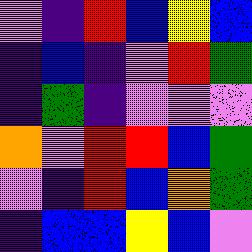[["violet", "indigo", "red", "blue", "yellow", "blue"], ["indigo", "blue", "indigo", "violet", "red", "green"], ["indigo", "green", "indigo", "violet", "violet", "violet"], ["orange", "violet", "red", "red", "blue", "green"], ["violet", "indigo", "red", "blue", "orange", "green"], ["indigo", "blue", "blue", "yellow", "blue", "violet"]]